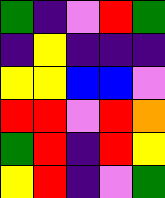[["green", "indigo", "violet", "red", "green"], ["indigo", "yellow", "indigo", "indigo", "indigo"], ["yellow", "yellow", "blue", "blue", "violet"], ["red", "red", "violet", "red", "orange"], ["green", "red", "indigo", "red", "yellow"], ["yellow", "red", "indigo", "violet", "green"]]